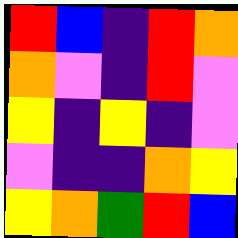[["red", "blue", "indigo", "red", "orange"], ["orange", "violet", "indigo", "red", "violet"], ["yellow", "indigo", "yellow", "indigo", "violet"], ["violet", "indigo", "indigo", "orange", "yellow"], ["yellow", "orange", "green", "red", "blue"]]